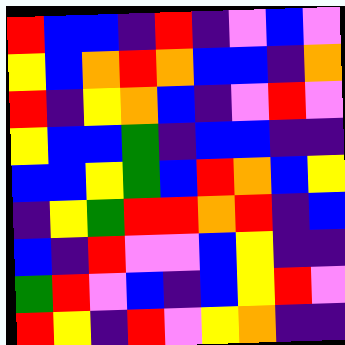[["red", "blue", "blue", "indigo", "red", "indigo", "violet", "blue", "violet"], ["yellow", "blue", "orange", "red", "orange", "blue", "blue", "indigo", "orange"], ["red", "indigo", "yellow", "orange", "blue", "indigo", "violet", "red", "violet"], ["yellow", "blue", "blue", "green", "indigo", "blue", "blue", "indigo", "indigo"], ["blue", "blue", "yellow", "green", "blue", "red", "orange", "blue", "yellow"], ["indigo", "yellow", "green", "red", "red", "orange", "red", "indigo", "blue"], ["blue", "indigo", "red", "violet", "violet", "blue", "yellow", "indigo", "indigo"], ["green", "red", "violet", "blue", "indigo", "blue", "yellow", "red", "violet"], ["red", "yellow", "indigo", "red", "violet", "yellow", "orange", "indigo", "indigo"]]